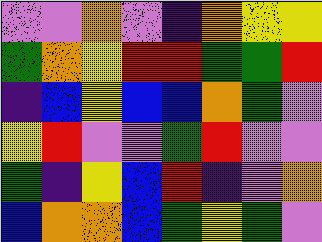[["violet", "violet", "orange", "violet", "indigo", "orange", "yellow", "yellow"], ["green", "orange", "yellow", "red", "red", "green", "green", "red"], ["indigo", "blue", "yellow", "blue", "blue", "orange", "green", "violet"], ["yellow", "red", "violet", "violet", "green", "red", "violet", "violet"], ["green", "indigo", "yellow", "blue", "red", "indigo", "violet", "orange"], ["blue", "orange", "orange", "blue", "green", "yellow", "green", "violet"]]